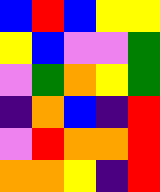[["blue", "red", "blue", "yellow", "yellow"], ["yellow", "blue", "violet", "violet", "green"], ["violet", "green", "orange", "yellow", "green"], ["indigo", "orange", "blue", "indigo", "red"], ["violet", "red", "orange", "orange", "red"], ["orange", "orange", "yellow", "indigo", "red"]]